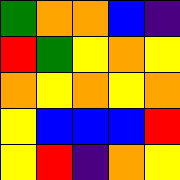[["green", "orange", "orange", "blue", "indigo"], ["red", "green", "yellow", "orange", "yellow"], ["orange", "yellow", "orange", "yellow", "orange"], ["yellow", "blue", "blue", "blue", "red"], ["yellow", "red", "indigo", "orange", "yellow"]]